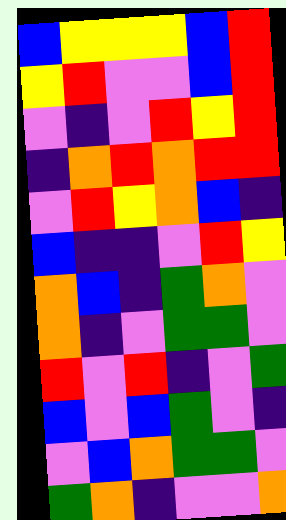[["blue", "yellow", "yellow", "yellow", "blue", "red"], ["yellow", "red", "violet", "violet", "blue", "red"], ["violet", "indigo", "violet", "red", "yellow", "red"], ["indigo", "orange", "red", "orange", "red", "red"], ["violet", "red", "yellow", "orange", "blue", "indigo"], ["blue", "indigo", "indigo", "violet", "red", "yellow"], ["orange", "blue", "indigo", "green", "orange", "violet"], ["orange", "indigo", "violet", "green", "green", "violet"], ["red", "violet", "red", "indigo", "violet", "green"], ["blue", "violet", "blue", "green", "violet", "indigo"], ["violet", "blue", "orange", "green", "green", "violet"], ["green", "orange", "indigo", "violet", "violet", "orange"]]